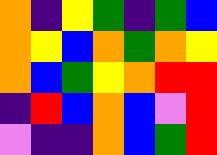[["orange", "indigo", "yellow", "green", "indigo", "green", "blue"], ["orange", "yellow", "blue", "orange", "green", "orange", "yellow"], ["orange", "blue", "green", "yellow", "orange", "red", "red"], ["indigo", "red", "blue", "orange", "blue", "violet", "red"], ["violet", "indigo", "indigo", "orange", "blue", "green", "red"]]